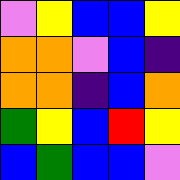[["violet", "yellow", "blue", "blue", "yellow"], ["orange", "orange", "violet", "blue", "indigo"], ["orange", "orange", "indigo", "blue", "orange"], ["green", "yellow", "blue", "red", "yellow"], ["blue", "green", "blue", "blue", "violet"]]